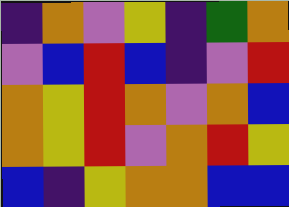[["indigo", "orange", "violet", "yellow", "indigo", "green", "orange"], ["violet", "blue", "red", "blue", "indigo", "violet", "red"], ["orange", "yellow", "red", "orange", "violet", "orange", "blue"], ["orange", "yellow", "red", "violet", "orange", "red", "yellow"], ["blue", "indigo", "yellow", "orange", "orange", "blue", "blue"]]